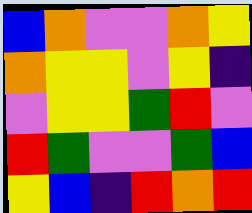[["blue", "orange", "violet", "violet", "orange", "yellow"], ["orange", "yellow", "yellow", "violet", "yellow", "indigo"], ["violet", "yellow", "yellow", "green", "red", "violet"], ["red", "green", "violet", "violet", "green", "blue"], ["yellow", "blue", "indigo", "red", "orange", "red"]]